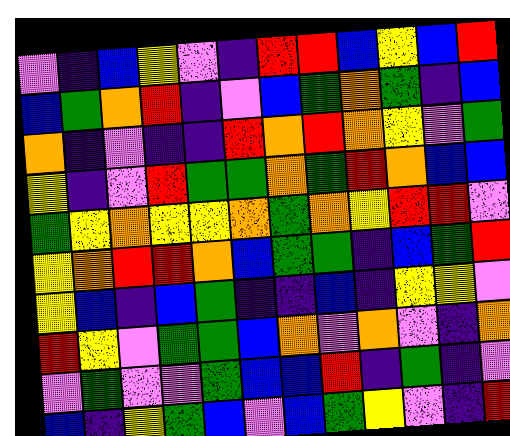[["violet", "indigo", "blue", "yellow", "violet", "indigo", "red", "red", "blue", "yellow", "blue", "red"], ["blue", "green", "orange", "red", "indigo", "violet", "blue", "green", "orange", "green", "indigo", "blue"], ["orange", "indigo", "violet", "indigo", "indigo", "red", "orange", "red", "orange", "yellow", "violet", "green"], ["yellow", "indigo", "violet", "red", "green", "green", "orange", "green", "red", "orange", "blue", "blue"], ["green", "yellow", "orange", "yellow", "yellow", "orange", "green", "orange", "yellow", "red", "red", "violet"], ["yellow", "orange", "red", "red", "orange", "blue", "green", "green", "indigo", "blue", "green", "red"], ["yellow", "blue", "indigo", "blue", "green", "indigo", "indigo", "blue", "indigo", "yellow", "yellow", "violet"], ["red", "yellow", "violet", "green", "green", "blue", "orange", "violet", "orange", "violet", "indigo", "orange"], ["violet", "green", "violet", "violet", "green", "blue", "blue", "red", "indigo", "green", "indigo", "violet"], ["blue", "indigo", "yellow", "green", "blue", "violet", "blue", "green", "yellow", "violet", "indigo", "red"]]